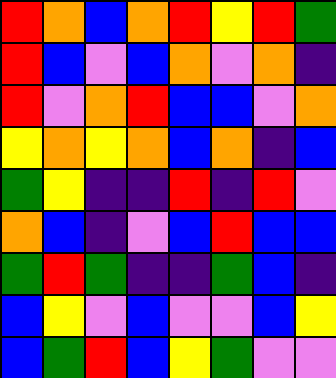[["red", "orange", "blue", "orange", "red", "yellow", "red", "green"], ["red", "blue", "violet", "blue", "orange", "violet", "orange", "indigo"], ["red", "violet", "orange", "red", "blue", "blue", "violet", "orange"], ["yellow", "orange", "yellow", "orange", "blue", "orange", "indigo", "blue"], ["green", "yellow", "indigo", "indigo", "red", "indigo", "red", "violet"], ["orange", "blue", "indigo", "violet", "blue", "red", "blue", "blue"], ["green", "red", "green", "indigo", "indigo", "green", "blue", "indigo"], ["blue", "yellow", "violet", "blue", "violet", "violet", "blue", "yellow"], ["blue", "green", "red", "blue", "yellow", "green", "violet", "violet"]]